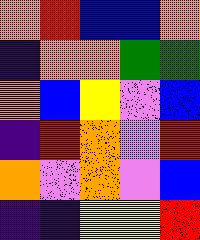[["orange", "red", "blue", "blue", "orange"], ["indigo", "orange", "orange", "green", "green"], ["orange", "blue", "yellow", "violet", "blue"], ["indigo", "red", "orange", "violet", "red"], ["orange", "violet", "orange", "violet", "blue"], ["indigo", "indigo", "yellow", "yellow", "red"]]